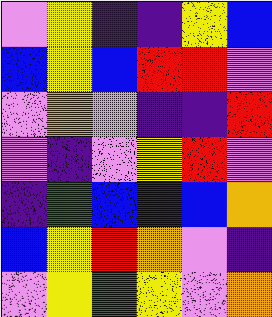[["violet", "yellow", "indigo", "indigo", "yellow", "blue"], ["blue", "yellow", "blue", "red", "red", "violet"], ["violet", "orange", "violet", "indigo", "indigo", "red"], ["violet", "indigo", "violet", "yellow", "red", "violet"], ["indigo", "green", "blue", "indigo", "blue", "orange"], ["blue", "yellow", "red", "orange", "violet", "indigo"], ["violet", "yellow", "green", "yellow", "violet", "orange"]]